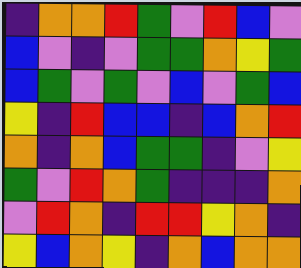[["indigo", "orange", "orange", "red", "green", "violet", "red", "blue", "violet"], ["blue", "violet", "indigo", "violet", "green", "green", "orange", "yellow", "green"], ["blue", "green", "violet", "green", "violet", "blue", "violet", "green", "blue"], ["yellow", "indigo", "red", "blue", "blue", "indigo", "blue", "orange", "red"], ["orange", "indigo", "orange", "blue", "green", "green", "indigo", "violet", "yellow"], ["green", "violet", "red", "orange", "green", "indigo", "indigo", "indigo", "orange"], ["violet", "red", "orange", "indigo", "red", "red", "yellow", "orange", "indigo"], ["yellow", "blue", "orange", "yellow", "indigo", "orange", "blue", "orange", "orange"]]